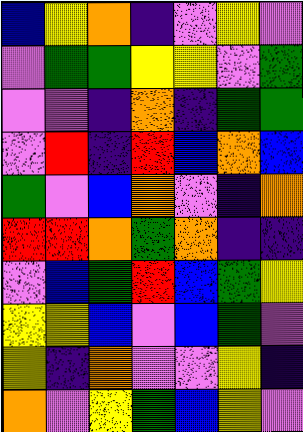[["blue", "yellow", "orange", "indigo", "violet", "yellow", "violet"], ["violet", "green", "green", "yellow", "yellow", "violet", "green"], ["violet", "violet", "indigo", "orange", "indigo", "green", "green"], ["violet", "red", "indigo", "red", "blue", "orange", "blue"], ["green", "violet", "blue", "orange", "violet", "indigo", "orange"], ["red", "red", "orange", "green", "orange", "indigo", "indigo"], ["violet", "blue", "green", "red", "blue", "green", "yellow"], ["yellow", "yellow", "blue", "violet", "blue", "green", "violet"], ["yellow", "indigo", "orange", "violet", "violet", "yellow", "indigo"], ["orange", "violet", "yellow", "green", "blue", "yellow", "violet"]]